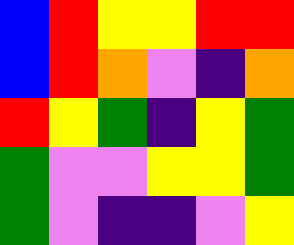[["blue", "red", "yellow", "yellow", "red", "red"], ["blue", "red", "orange", "violet", "indigo", "orange"], ["red", "yellow", "green", "indigo", "yellow", "green"], ["green", "violet", "violet", "yellow", "yellow", "green"], ["green", "violet", "indigo", "indigo", "violet", "yellow"]]